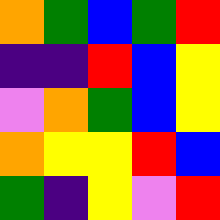[["orange", "green", "blue", "green", "red"], ["indigo", "indigo", "red", "blue", "yellow"], ["violet", "orange", "green", "blue", "yellow"], ["orange", "yellow", "yellow", "red", "blue"], ["green", "indigo", "yellow", "violet", "red"]]